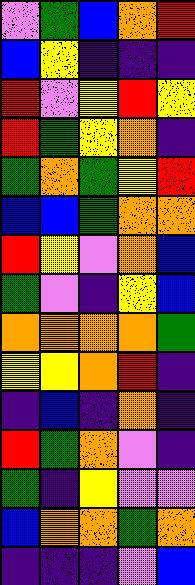[["violet", "green", "blue", "orange", "red"], ["blue", "yellow", "indigo", "indigo", "indigo"], ["red", "violet", "yellow", "red", "yellow"], ["red", "green", "yellow", "orange", "indigo"], ["green", "orange", "green", "yellow", "red"], ["blue", "blue", "green", "orange", "orange"], ["red", "yellow", "violet", "orange", "blue"], ["green", "violet", "indigo", "yellow", "blue"], ["orange", "orange", "orange", "orange", "green"], ["yellow", "yellow", "orange", "red", "indigo"], ["indigo", "blue", "indigo", "orange", "indigo"], ["red", "green", "orange", "violet", "indigo"], ["green", "indigo", "yellow", "violet", "violet"], ["blue", "orange", "orange", "green", "orange"], ["indigo", "indigo", "indigo", "violet", "blue"]]